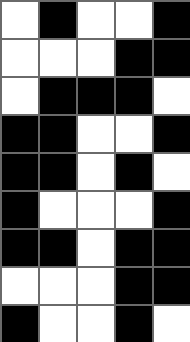[["white", "black", "white", "white", "black"], ["white", "white", "white", "black", "black"], ["white", "black", "black", "black", "white"], ["black", "black", "white", "white", "black"], ["black", "black", "white", "black", "white"], ["black", "white", "white", "white", "black"], ["black", "black", "white", "black", "black"], ["white", "white", "white", "black", "black"], ["black", "white", "white", "black", "white"]]